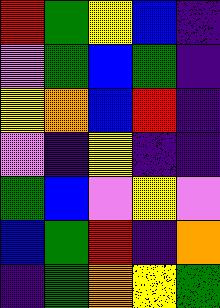[["red", "green", "yellow", "blue", "indigo"], ["violet", "green", "blue", "green", "indigo"], ["yellow", "orange", "blue", "red", "indigo"], ["violet", "indigo", "yellow", "indigo", "indigo"], ["green", "blue", "violet", "yellow", "violet"], ["blue", "green", "red", "indigo", "orange"], ["indigo", "green", "orange", "yellow", "green"]]